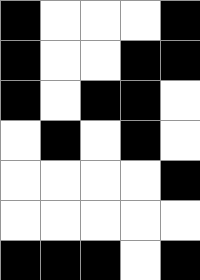[["black", "white", "white", "white", "black"], ["black", "white", "white", "black", "black"], ["black", "white", "black", "black", "white"], ["white", "black", "white", "black", "white"], ["white", "white", "white", "white", "black"], ["white", "white", "white", "white", "white"], ["black", "black", "black", "white", "black"]]